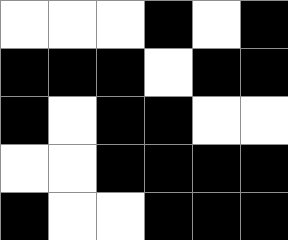[["white", "white", "white", "black", "white", "black"], ["black", "black", "black", "white", "black", "black"], ["black", "white", "black", "black", "white", "white"], ["white", "white", "black", "black", "black", "black"], ["black", "white", "white", "black", "black", "black"]]